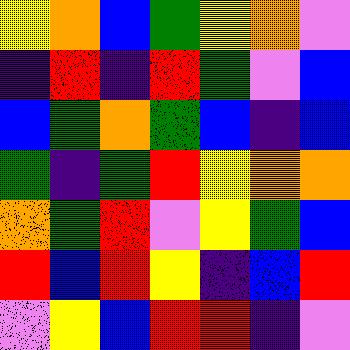[["yellow", "orange", "blue", "green", "yellow", "orange", "violet"], ["indigo", "red", "indigo", "red", "green", "violet", "blue"], ["blue", "green", "orange", "green", "blue", "indigo", "blue"], ["green", "indigo", "green", "red", "yellow", "orange", "orange"], ["orange", "green", "red", "violet", "yellow", "green", "blue"], ["red", "blue", "red", "yellow", "indigo", "blue", "red"], ["violet", "yellow", "blue", "red", "red", "indigo", "violet"]]